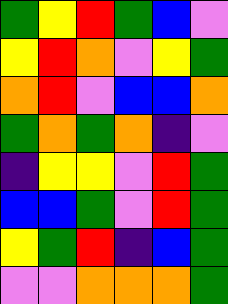[["green", "yellow", "red", "green", "blue", "violet"], ["yellow", "red", "orange", "violet", "yellow", "green"], ["orange", "red", "violet", "blue", "blue", "orange"], ["green", "orange", "green", "orange", "indigo", "violet"], ["indigo", "yellow", "yellow", "violet", "red", "green"], ["blue", "blue", "green", "violet", "red", "green"], ["yellow", "green", "red", "indigo", "blue", "green"], ["violet", "violet", "orange", "orange", "orange", "green"]]